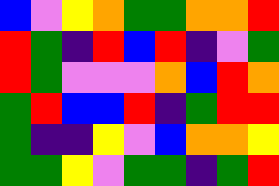[["blue", "violet", "yellow", "orange", "green", "green", "orange", "orange", "red"], ["red", "green", "indigo", "red", "blue", "red", "indigo", "violet", "green"], ["red", "green", "violet", "violet", "violet", "orange", "blue", "red", "orange"], ["green", "red", "blue", "blue", "red", "indigo", "green", "red", "red"], ["green", "indigo", "indigo", "yellow", "violet", "blue", "orange", "orange", "yellow"], ["green", "green", "yellow", "violet", "green", "green", "indigo", "green", "red"]]